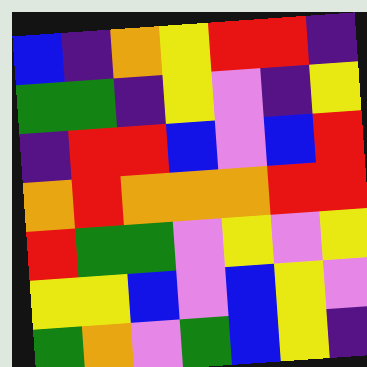[["blue", "indigo", "orange", "yellow", "red", "red", "indigo"], ["green", "green", "indigo", "yellow", "violet", "indigo", "yellow"], ["indigo", "red", "red", "blue", "violet", "blue", "red"], ["orange", "red", "orange", "orange", "orange", "red", "red"], ["red", "green", "green", "violet", "yellow", "violet", "yellow"], ["yellow", "yellow", "blue", "violet", "blue", "yellow", "violet"], ["green", "orange", "violet", "green", "blue", "yellow", "indigo"]]